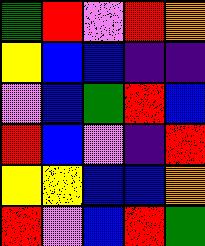[["green", "red", "violet", "red", "orange"], ["yellow", "blue", "blue", "indigo", "indigo"], ["violet", "blue", "green", "red", "blue"], ["red", "blue", "violet", "indigo", "red"], ["yellow", "yellow", "blue", "blue", "orange"], ["red", "violet", "blue", "red", "green"]]